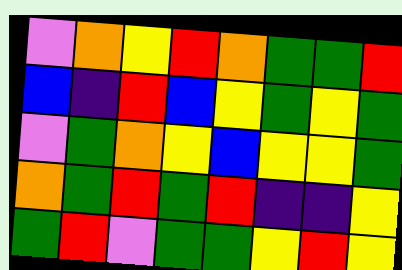[["violet", "orange", "yellow", "red", "orange", "green", "green", "red"], ["blue", "indigo", "red", "blue", "yellow", "green", "yellow", "green"], ["violet", "green", "orange", "yellow", "blue", "yellow", "yellow", "green"], ["orange", "green", "red", "green", "red", "indigo", "indigo", "yellow"], ["green", "red", "violet", "green", "green", "yellow", "red", "yellow"]]